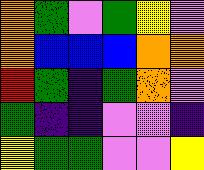[["orange", "green", "violet", "green", "yellow", "violet"], ["orange", "blue", "blue", "blue", "orange", "orange"], ["red", "green", "indigo", "green", "orange", "violet"], ["green", "indigo", "indigo", "violet", "violet", "indigo"], ["yellow", "green", "green", "violet", "violet", "yellow"]]